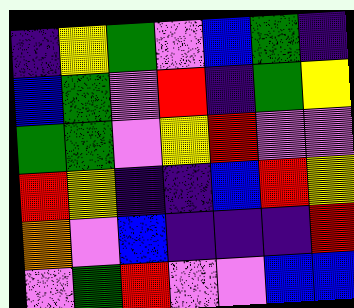[["indigo", "yellow", "green", "violet", "blue", "green", "indigo"], ["blue", "green", "violet", "red", "indigo", "green", "yellow"], ["green", "green", "violet", "yellow", "red", "violet", "violet"], ["red", "yellow", "indigo", "indigo", "blue", "red", "yellow"], ["orange", "violet", "blue", "indigo", "indigo", "indigo", "red"], ["violet", "green", "red", "violet", "violet", "blue", "blue"]]